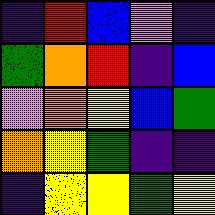[["indigo", "red", "blue", "violet", "indigo"], ["green", "orange", "red", "indigo", "blue"], ["violet", "orange", "yellow", "blue", "green"], ["orange", "yellow", "green", "indigo", "indigo"], ["indigo", "yellow", "yellow", "green", "yellow"]]